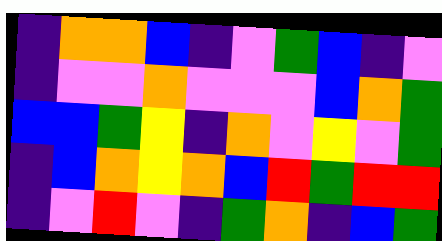[["indigo", "orange", "orange", "blue", "indigo", "violet", "green", "blue", "indigo", "violet"], ["indigo", "violet", "violet", "orange", "violet", "violet", "violet", "blue", "orange", "green"], ["blue", "blue", "green", "yellow", "indigo", "orange", "violet", "yellow", "violet", "green"], ["indigo", "blue", "orange", "yellow", "orange", "blue", "red", "green", "red", "red"], ["indigo", "violet", "red", "violet", "indigo", "green", "orange", "indigo", "blue", "green"]]